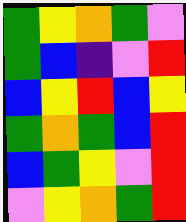[["green", "yellow", "orange", "green", "violet"], ["green", "blue", "indigo", "violet", "red"], ["blue", "yellow", "red", "blue", "yellow"], ["green", "orange", "green", "blue", "red"], ["blue", "green", "yellow", "violet", "red"], ["violet", "yellow", "orange", "green", "red"]]